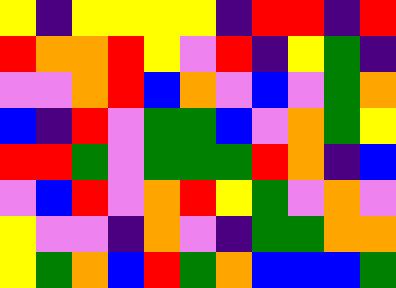[["yellow", "indigo", "yellow", "yellow", "yellow", "yellow", "indigo", "red", "red", "indigo", "red"], ["red", "orange", "orange", "red", "yellow", "violet", "red", "indigo", "yellow", "green", "indigo"], ["violet", "violet", "orange", "red", "blue", "orange", "violet", "blue", "violet", "green", "orange"], ["blue", "indigo", "red", "violet", "green", "green", "blue", "violet", "orange", "green", "yellow"], ["red", "red", "green", "violet", "green", "green", "green", "red", "orange", "indigo", "blue"], ["violet", "blue", "red", "violet", "orange", "red", "yellow", "green", "violet", "orange", "violet"], ["yellow", "violet", "violet", "indigo", "orange", "violet", "indigo", "green", "green", "orange", "orange"], ["yellow", "green", "orange", "blue", "red", "green", "orange", "blue", "blue", "blue", "green"]]